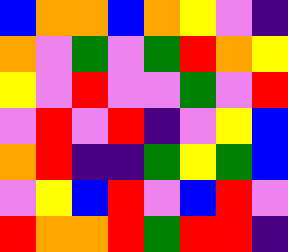[["blue", "orange", "orange", "blue", "orange", "yellow", "violet", "indigo"], ["orange", "violet", "green", "violet", "green", "red", "orange", "yellow"], ["yellow", "violet", "red", "violet", "violet", "green", "violet", "red"], ["violet", "red", "violet", "red", "indigo", "violet", "yellow", "blue"], ["orange", "red", "indigo", "indigo", "green", "yellow", "green", "blue"], ["violet", "yellow", "blue", "red", "violet", "blue", "red", "violet"], ["red", "orange", "orange", "red", "green", "red", "red", "indigo"]]